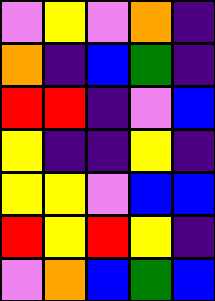[["violet", "yellow", "violet", "orange", "indigo"], ["orange", "indigo", "blue", "green", "indigo"], ["red", "red", "indigo", "violet", "blue"], ["yellow", "indigo", "indigo", "yellow", "indigo"], ["yellow", "yellow", "violet", "blue", "blue"], ["red", "yellow", "red", "yellow", "indigo"], ["violet", "orange", "blue", "green", "blue"]]